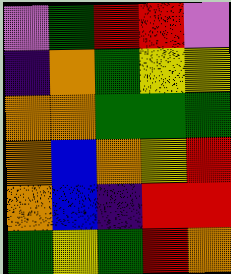[["violet", "green", "red", "red", "violet"], ["indigo", "orange", "green", "yellow", "yellow"], ["orange", "orange", "green", "green", "green"], ["orange", "blue", "orange", "yellow", "red"], ["orange", "blue", "indigo", "red", "red"], ["green", "yellow", "green", "red", "orange"]]